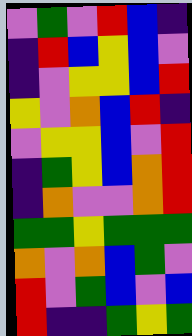[["violet", "green", "violet", "red", "blue", "indigo"], ["indigo", "red", "blue", "yellow", "blue", "violet"], ["indigo", "violet", "yellow", "yellow", "blue", "red"], ["yellow", "violet", "orange", "blue", "red", "indigo"], ["violet", "yellow", "yellow", "blue", "violet", "red"], ["indigo", "green", "yellow", "blue", "orange", "red"], ["indigo", "orange", "violet", "violet", "orange", "red"], ["green", "green", "yellow", "green", "green", "green"], ["orange", "violet", "orange", "blue", "green", "violet"], ["red", "violet", "green", "blue", "violet", "blue"], ["red", "indigo", "indigo", "green", "yellow", "green"]]